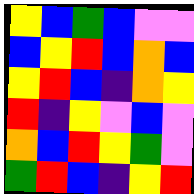[["yellow", "blue", "green", "blue", "violet", "violet"], ["blue", "yellow", "red", "blue", "orange", "blue"], ["yellow", "red", "blue", "indigo", "orange", "yellow"], ["red", "indigo", "yellow", "violet", "blue", "violet"], ["orange", "blue", "red", "yellow", "green", "violet"], ["green", "red", "blue", "indigo", "yellow", "red"]]